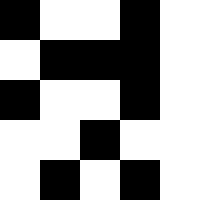[["black", "white", "white", "black", "white"], ["white", "black", "black", "black", "white"], ["black", "white", "white", "black", "white"], ["white", "white", "black", "white", "white"], ["white", "black", "white", "black", "white"]]